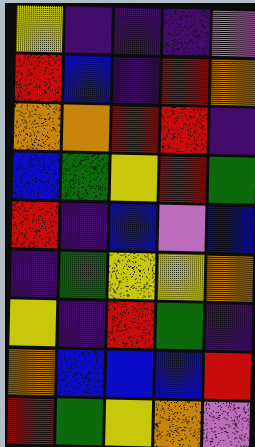[["yellow", "indigo", "indigo", "indigo", "violet"], ["red", "blue", "indigo", "red", "orange"], ["orange", "orange", "red", "red", "indigo"], ["blue", "green", "yellow", "red", "green"], ["red", "indigo", "blue", "violet", "blue"], ["indigo", "green", "yellow", "yellow", "orange"], ["yellow", "indigo", "red", "green", "indigo"], ["orange", "blue", "blue", "blue", "red"], ["red", "green", "yellow", "orange", "violet"]]